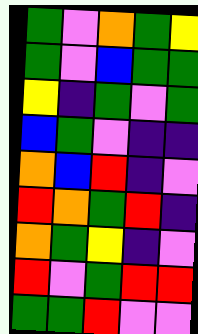[["green", "violet", "orange", "green", "yellow"], ["green", "violet", "blue", "green", "green"], ["yellow", "indigo", "green", "violet", "green"], ["blue", "green", "violet", "indigo", "indigo"], ["orange", "blue", "red", "indigo", "violet"], ["red", "orange", "green", "red", "indigo"], ["orange", "green", "yellow", "indigo", "violet"], ["red", "violet", "green", "red", "red"], ["green", "green", "red", "violet", "violet"]]